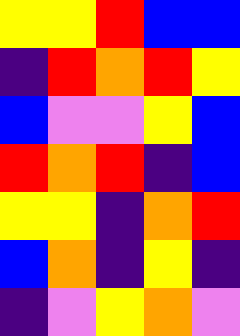[["yellow", "yellow", "red", "blue", "blue"], ["indigo", "red", "orange", "red", "yellow"], ["blue", "violet", "violet", "yellow", "blue"], ["red", "orange", "red", "indigo", "blue"], ["yellow", "yellow", "indigo", "orange", "red"], ["blue", "orange", "indigo", "yellow", "indigo"], ["indigo", "violet", "yellow", "orange", "violet"]]